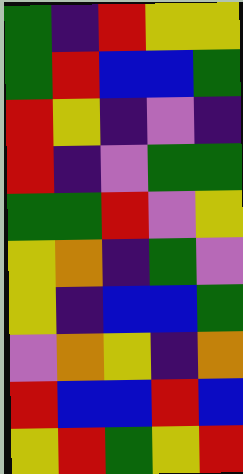[["green", "indigo", "red", "yellow", "yellow"], ["green", "red", "blue", "blue", "green"], ["red", "yellow", "indigo", "violet", "indigo"], ["red", "indigo", "violet", "green", "green"], ["green", "green", "red", "violet", "yellow"], ["yellow", "orange", "indigo", "green", "violet"], ["yellow", "indigo", "blue", "blue", "green"], ["violet", "orange", "yellow", "indigo", "orange"], ["red", "blue", "blue", "red", "blue"], ["yellow", "red", "green", "yellow", "red"]]